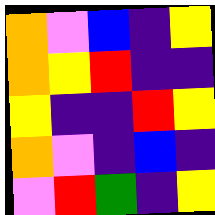[["orange", "violet", "blue", "indigo", "yellow"], ["orange", "yellow", "red", "indigo", "indigo"], ["yellow", "indigo", "indigo", "red", "yellow"], ["orange", "violet", "indigo", "blue", "indigo"], ["violet", "red", "green", "indigo", "yellow"]]